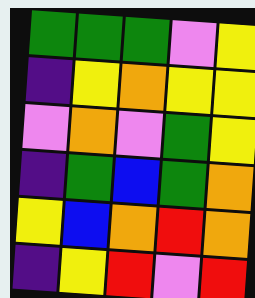[["green", "green", "green", "violet", "yellow"], ["indigo", "yellow", "orange", "yellow", "yellow"], ["violet", "orange", "violet", "green", "yellow"], ["indigo", "green", "blue", "green", "orange"], ["yellow", "blue", "orange", "red", "orange"], ["indigo", "yellow", "red", "violet", "red"]]